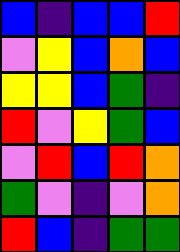[["blue", "indigo", "blue", "blue", "red"], ["violet", "yellow", "blue", "orange", "blue"], ["yellow", "yellow", "blue", "green", "indigo"], ["red", "violet", "yellow", "green", "blue"], ["violet", "red", "blue", "red", "orange"], ["green", "violet", "indigo", "violet", "orange"], ["red", "blue", "indigo", "green", "green"]]